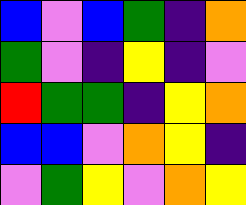[["blue", "violet", "blue", "green", "indigo", "orange"], ["green", "violet", "indigo", "yellow", "indigo", "violet"], ["red", "green", "green", "indigo", "yellow", "orange"], ["blue", "blue", "violet", "orange", "yellow", "indigo"], ["violet", "green", "yellow", "violet", "orange", "yellow"]]